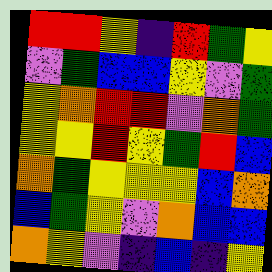[["red", "red", "yellow", "indigo", "red", "green", "yellow"], ["violet", "green", "blue", "blue", "yellow", "violet", "green"], ["yellow", "orange", "red", "red", "violet", "orange", "green"], ["yellow", "yellow", "red", "yellow", "green", "red", "blue"], ["orange", "green", "yellow", "yellow", "yellow", "blue", "orange"], ["blue", "green", "yellow", "violet", "orange", "blue", "blue"], ["orange", "yellow", "violet", "indigo", "blue", "indigo", "yellow"]]